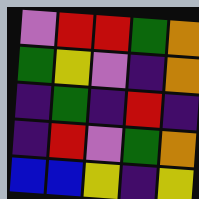[["violet", "red", "red", "green", "orange"], ["green", "yellow", "violet", "indigo", "orange"], ["indigo", "green", "indigo", "red", "indigo"], ["indigo", "red", "violet", "green", "orange"], ["blue", "blue", "yellow", "indigo", "yellow"]]